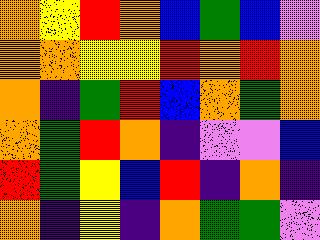[["orange", "yellow", "red", "orange", "blue", "green", "blue", "violet"], ["orange", "orange", "yellow", "yellow", "red", "orange", "red", "orange"], ["orange", "indigo", "green", "red", "blue", "orange", "green", "orange"], ["orange", "green", "red", "orange", "indigo", "violet", "violet", "blue"], ["red", "green", "yellow", "blue", "red", "indigo", "orange", "indigo"], ["orange", "indigo", "yellow", "indigo", "orange", "green", "green", "violet"]]